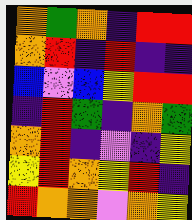[["orange", "green", "orange", "indigo", "red", "red"], ["orange", "red", "indigo", "red", "indigo", "indigo"], ["blue", "violet", "blue", "yellow", "red", "red"], ["indigo", "red", "green", "indigo", "orange", "green"], ["orange", "red", "indigo", "violet", "indigo", "yellow"], ["yellow", "red", "orange", "yellow", "red", "indigo"], ["red", "orange", "orange", "violet", "orange", "yellow"]]